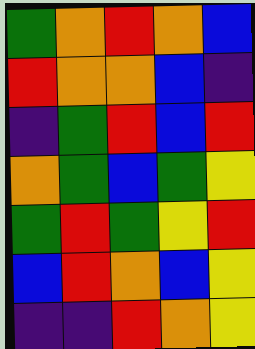[["green", "orange", "red", "orange", "blue"], ["red", "orange", "orange", "blue", "indigo"], ["indigo", "green", "red", "blue", "red"], ["orange", "green", "blue", "green", "yellow"], ["green", "red", "green", "yellow", "red"], ["blue", "red", "orange", "blue", "yellow"], ["indigo", "indigo", "red", "orange", "yellow"]]